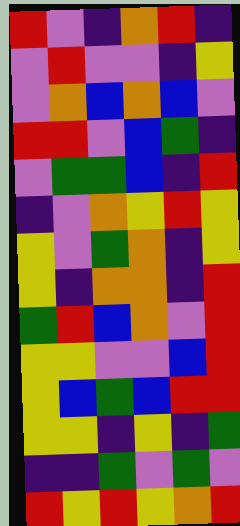[["red", "violet", "indigo", "orange", "red", "indigo"], ["violet", "red", "violet", "violet", "indigo", "yellow"], ["violet", "orange", "blue", "orange", "blue", "violet"], ["red", "red", "violet", "blue", "green", "indigo"], ["violet", "green", "green", "blue", "indigo", "red"], ["indigo", "violet", "orange", "yellow", "red", "yellow"], ["yellow", "violet", "green", "orange", "indigo", "yellow"], ["yellow", "indigo", "orange", "orange", "indigo", "red"], ["green", "red", "blue", "orange", "violet", "red"], ["yellow", "yellow", "violet", "violet", "blue", "red"], ["yellow", "blue", "green", "blue", "red", "red"], ["yellow", "yellow", "indigo", "yellow", "indigo", "green"], ["indigo", "indigo", "green", "violet", "green", "violet"], ["red", "yellow", "red", "yellow", "orange", "red"]]